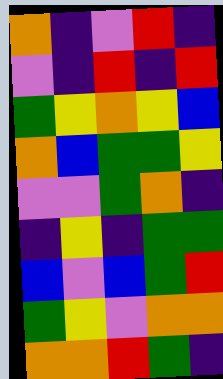[["orange", "indigo", "violet", "red", "indigo"], ["violet", "indigo", "red", "indigo", "red"], ["green", "yellow", "orange", "yellow", "blue"], ["orange", "blue", "green", "green", "yellow"], ["violet", "violet", "green", "orange", "indigo"], ["indigo", "yellow", "indigo", "green", "green"], ["blue", "violet", "blue", "green", "red"], ["green", "yellow", "violet", "orange", "orange"], ["orange", "orange", "red", "green", "indigo"]]